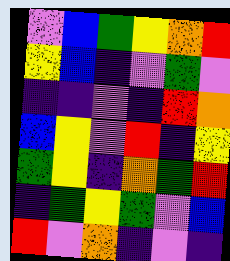[["violet", "blue", "green", "yellow", "orange", "red"], ["yellow", "blue", "indigo", "violet", "green", "violet"], ["indigo", "indigo", "violet", "indigo", "red", "orange"], ["blue", "yellow", "violet", "red", "indigo", "yellow"], ["green", "yellow", "indigo", "orange", "green", "red"], ["indigo", "green", "yellow", "green", "violet", "blue"], ["red", "violet", "orange", "indigo", "violet", "indigo"]]